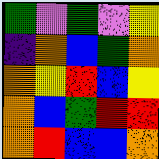[["green", "violet", "green", "violet", "yellow"], ["indigo", "orange", "blue", "green", "orange"], ["orange", "yellow", "red", "blue", "yellow"], ["orange", "blue", "green", "red", "red"], ["orange", "red", "blue", "blue", "orange"]]